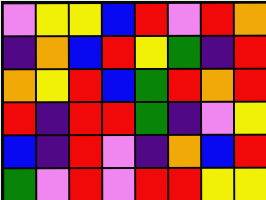[["violet", "yellow", "yellow", "blue", "red", "violet", "red", "orange"], ["indigo", "orange", "blue", "red", "yellow", "green", "indigo", "red"], ["orange", "yellow", "red", "blue", "green", "red", "orange", "red"], ["red", "indigo", "red", "red", "green", "indigo", "violet", "yellow"], ["blue", "indigo", "red", "violet", "indigo", "orange", "blue", "red"], ["green", "violet", "red", "violet", "red", "red", "yellow", "yellow"]]